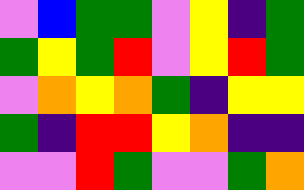[["violet", "blue", "green", "green", "violet", "yellow", "indigo", "green"], ["green", "yellow", "green", "red", "violet", "yellow", "red", "green"], ["violet", "orange", "yellow", "orange", "green", "indigo", "yellow", "yellow"], ["green", "indigo", "red", "red", "yellow", "orange", "indigo", "indigo"], ["violet", "violet", "red", "green", "violet", "violet", "green", "orange"]]